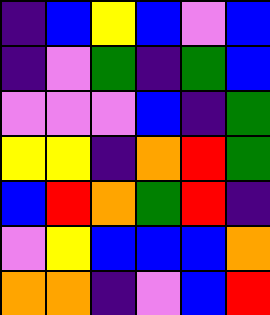[["indigo", "blue", "yellow", "blue", "violet", "blue"], ["indigo", "violet", "green", "indigo", "green", "blue"], ["violet", "violet", "violet", "blue", "indigo", "green"], ["yellow", "yellow", "indigo", "orange", "red", "green"], ["blue", "red", "orange", "green", "red", "indigo"], ["violet", "yellow", "blue", "blue", "blue", "orange"], ["orange", "orange", "indigo", "violet", "blue", "red"]]